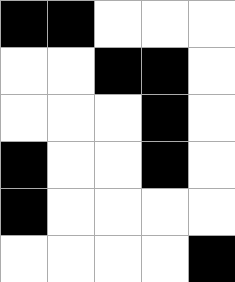[["black", "black", "white", "white", "white"], ["white", "white", "black", "black", "white"], ["white", "white", "white", "black", "white"], ["black", "white", "white", "black", "white"], ["black", "white", "white", "white", "white"], ["white", "white", "white", "white", "black"]]